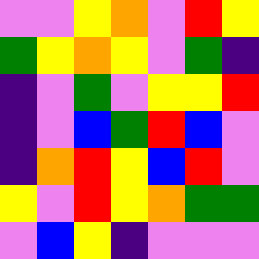[["violet", "violet", "yellow", "orange", "violet", "red", "yellow"], ["green", "yellow", "orange", "yellow", "violet", "green", "indigo"], ["indigo", "violet", "green", "violet", "yellow", "yellow", "red"], ["indigo", "violet", "blue", "green", "red", "blue", "violet"], ["indigo", "orange", "red", "yellow", "blue", "red", "violet"], ["yellow", "violet", "red", "yellow", "orange", "green", "green"], ["violet", "blue", "yellow", "indigo", "violet", "violet", "violet"]]